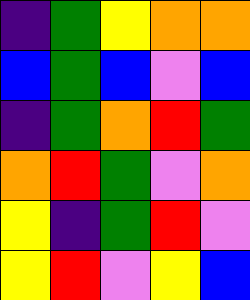[["indigo", "green", "yellow", "orange", "orange"], ["blue", "green", "blue", "violet", "blue"], ["indigo", "green", "orange", "red", "green"], ["orange", "red", "green", "violet", "orange"], ["yellow", "indigo", "green", "red", "violet"], ["yellow", "red", "violet", "yellow", "blue"]]